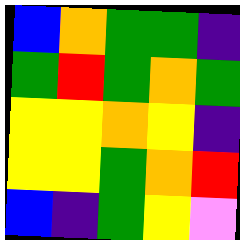[["blue", "orange", "green", "green", "indigo"], ["green", "red", "green", "orange", "green"], ["yellow", "yellow", "orange", "yellow", "indigo"], ["yellow", "yellow", "green", "orange", "red"], ["blue", "indigo", "green", "yellow", "violet"]]